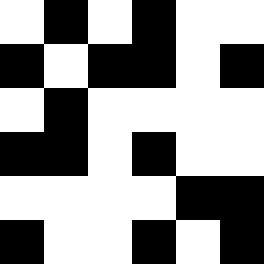[["white", "black", "white", "black", "white", "white"], ["black", "white", "black", "black", "white", "black"], ["white", "black", "white", "white", "white", "white"], ["black", "black", "white", "black", "white", "white"], ["white", "white", "white", "white", "black", "black"], ["black", "white", "white", "black", "white", "black"]]